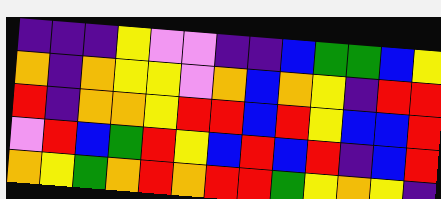[["indigo", "indigo", "indigo", "yellow", "violet", "violet", "indigo", "indigo", "blue", "green", "green", "blue", "yellow"], ["orange", "indigo", "orange", "yellow", "yellow", "violet", "orange", "blue", "orange", "yellow", "indigo", "red", "red"], ["red", "indigo", "orange", "orange", "yellow", "red", "red", "blue", "red", "yellow", "blue", "blue", "red"], ["violet", "red", "blue", "green", "red", "yellow", "blue", "red", "blue", "red", "indigo", "blue", "red"], ["orange", "yellow", "green", "orange", "red", "orange", "red", "red", "green", "yellow", "orange", "yellow", "indigo"]]